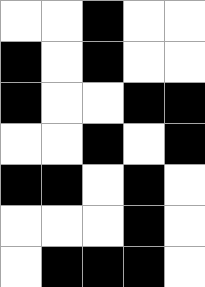[["white", "white", "black", "white", "white"], ["black", "white", "black", "white", "white"], ["black", "white", "white", "black", "black"], ["white", "white", "black", "white", "black"], ["black", "black", "white", "black", "white"], ["white", "white", "white", "black", "white"], ["white", "black", "black", "black", "white"]]